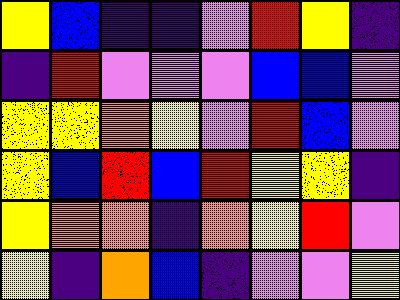[["yellow", "blue", "indigo", "indigo", "violet", "red", "yellow", "indigo"], ["indigo", "red", "violet", "violet", "violet", "blue", "blue", "violet"], ["yellow", "yellow", "orange", "yellow", "violet", "red", "blue", "violet"], ["yellow", "blue", "red", "blue", "red", "yellow", "yellow", "indigo"], ["yellow", "orange", "orange", "indigo", "orange", "yellow", "red", "violet"], ["yellow", "indigo", "orange", "blue", "indigo", "violet", "violet", "yellow"]]